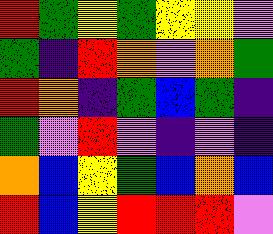[["red", "green", "yellow", "green", "yellow", "yellow", "violet"], ["green", "indigo", "red", "orange", "violet", "orange", "green"], ["red", "orange", "indigo", "green", "blue", "green", "indigo"], ["green", "violet", "red", "violet", "indigo", "violet", "indigo"], ["orange", "blue", "yellow", "green", "blue", "orange", "blue"], ["red", "blue", "yellow", "red", "red", "red", "violet"]]